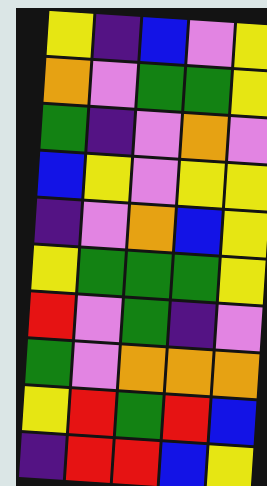[["yellow", "indigo", "blue", "violet", "yellow"], ["orange", "violet", "green", "green", "yellow"], ["green", "indigo", "violet", "orange", "violet"], ["blue", "yellow", "violet", "yellow", "yellow"], ["indigo", "violet", "orange", "blue", "yellow"], ["yellow", "green", "green", "green", "yellow"], ["red", "violet", "green", "indigo", "violet"], ["green", "violet", "orange", "orange", "orange"], ["yellow", "red", "green", "red", "blue"], ["indigo", "red", "red", "blue", "yellow"]]